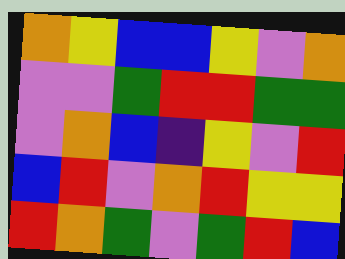[["orange", "yellow", "blue", "blue", "yellow", "violet", "orange"], ["violet", "violet", "green", "red", "red", "green", "green"], ["violet", "orange", "blue", "indigo", "yellow", "violet", "red"], ["blue", "red", "violet", "orange", "red", "yellow", "yellow"], ["red", "orange", "green", "violet", "green", "red", "blue"]]